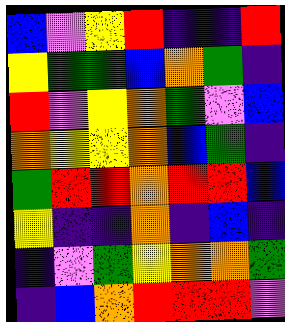[["blue", "violet", "yellow", "red", "indigo", "indigo", "red"], ["yellow", "green", "green", "blue", "orange", "green", "indigo"], ["red", "violet", "yellow", "orange", "green", "violet", "blue"], ["orange", "yellow", "yellow", "orange", "blue", "green", "indigo"], ["green", "red", "red", "orange", "red", "red", "blue"], ["yellow", "indigo", "indigo", "orange", "indigo", "blue", "indigo"], ["indigo", "violet", "green", "yellow", "orange", "orange", "green"], ["indigo", "blue", "orange", "red", "red", "red", "violet"]]